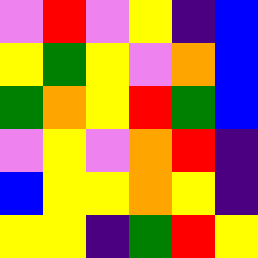[["violet", "red", "violet", "yellow", "indigo", "blue"], ["yellow", "green", "yellow", "violet", "orange", "blue"], ["green", "orange", "yellow", "red", "green", "blue"], ["violet", "yellow", "violet", "orange", "red", "indigo"], ["blue", "yellow", "yellow", "orange", "yellow", "indigo"], ["yellow", "yellow", "indigo", "green", "red", "yellow"]]